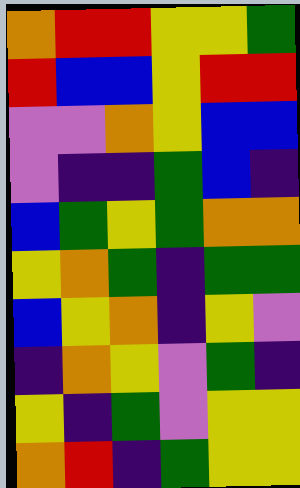[["orange", "red", "red", "yellow", "yellow", "green"], ["red", "blue", "blue", "yellow", "red", "red"], ["violet", "violet", "orange", "yellow", "blue", "blue"], ["violet", "indigo", "indigo", "green", "blue", "indigo"], ["blue", "green", "yellow", "green", "orange", "orange"], ["yellow", "orange", "green", "indigo", "green", "green"], ["blue", "yellow", "orange", "indigo", "yellow", "violet"], ["indigo", "orange", "yellow", "violet", "green", "indigo"], ["yellow", "indigo", "green", "violet", "yellow", "yellow"], ["orange", "red", "indigo", "green", "yellow", "yellow"]]